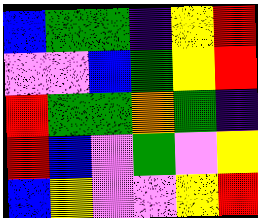[["blue", "green", "green", "indigo", "yellow", "red"], ["violet", "violet", "blue", "green", "yellow", "red"], ["red", "green", "green", "orange", "green", "indigo"], ["red", "blue", "violet", "green", "violet", "yellow"], ["blue", "yellow", "violet", "violet", "yellow", "red"]]